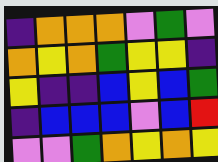[["indigo", "orange", "orange", "orange", "violet", "green", "violet"], ["orange", "yellow", "orange", "green", "yellow", "yellow", "indigo"], ["yellow", "indigo", "indigo", "blue", "yellow", "blue", "green"], ["indigo", "blue", "blue", "blue", "violet", "blue", "red"], ["violet", "violet", "green", "orange", "yellow", "orange", "yellow"]]